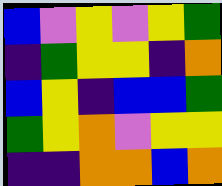[["blue", "violet", "yellow", "violet", "yellow", "green"], ["indigo", "green", "yellow", "yellow", "indigo", "orange"], ["blue", "yellow", "indigo", "blue", "blue", "green"], ["green", "yellow", "orange", "violet", "yellow", "yellow"], ["indigo", "indigo", "orange", "orange", "blue", "orange"]]